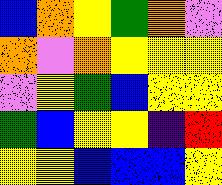[["blue", "orange", "yellow", "green", "orange", "violet"], ["orange", "violet", "orange", "yellow", "yellow", "yellow"], ["violet", "yellow", "green", "blue", "yellow", "yellow"], ["green", "blue", "yellow", "yellow", "indigo", "red"], ["yellow", "yellow", "blue", "blue", "blue", "yellow"]]